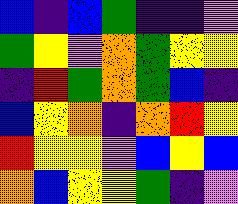[["blue", "indigo", "blue", "green", "indigo", "indigo", "violet"], ["green", "yellow", "violet", "orange", "green", "yellow", "yellow"], ["indigo", "red", "green", "orange", "green", "blue", "indigo"], ["blue", "yellow", "orange", "indigo", "orange", "red", "yellow"], ["red", "yellow", "yellow", "violet", "blue", "yellow", "blue"], ["orange", "blue", "yellow", "yellow", "green", "indigo", "violet"]]